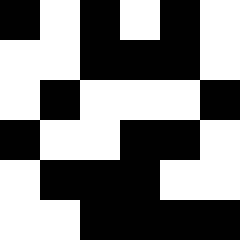[["black", "white", "black", "white", "black", "white"], ["white", "white", "black", "black", "black", "white"], ["white", "black", "white", "white", "white", "black"], ["black", "white", "white", "black", "black", "white"], ["white", "black", "black", "black", "white", "white"], ["white", "white", "black", "black", "black", "black"]]